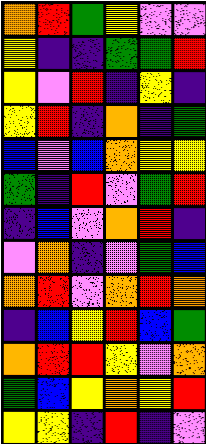[["orange", "red", "green", "yellow", "violet", "violet"], ["yellow", "indigo", "indigo", "green", "green", "red"], ["yellow", "violet", "red", "indigo", "yellow", "indigo"], ["yellow", "red", "indigo", "orange", "indigo", "green"], ["blue", "violet", "blue", "orange", "yellow", "yellow"], ["green", "indigo", "red", "violet", "green", "red"], ["indigo", "blue", "violet", "orange", "red", "indigo"], ["violet", "orange", "indigo", "violet", "green", "blue"], ["orange", "red", "violet", "orange", "red", "orange"], ["indigo", "blue", "yellow", "red", "blue", "green"], ["orange", "red", "red", "yellow", "violet", "orange"], ["green", "blue", "yellow", "orange", "yellow", "red"], ["yellow", "yellow", "indigo", "red", "indigo", "violet"]]